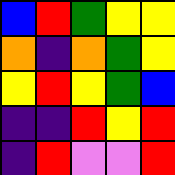[["blue", "red", "green", "yellow", "yellow"], ["orange", "indigo", "orange", "green", "yellow"], ["yellow", "red", "yellow", "green", "blue"], ["indigo", "indigo", "red", "yellow", "red"], ["indigo", "red", "violet", "violet", "red"]]